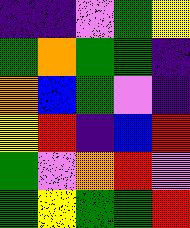[["indigo", "indigo", "violet", "green", "yellow"], ["green", "orange", "green", "green", "indigo"], ["orange", "blue", "green", "violet", "indigo"], ["yellow", "red", "indigo", "blue", "red"], ["green", "violet", "orange", "red", "violet"], ["green", "yellow", "green", "green", "red"]]